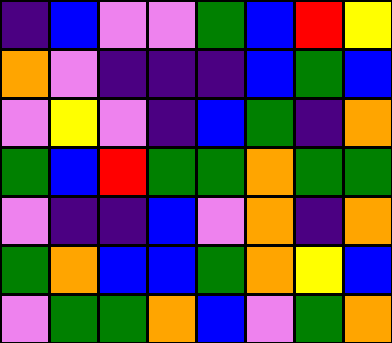[["indigo", "blue", "violet", "violet", "green", "blue", "red", "yellow"], ["orange", "violet", "indigo", "indigo", "indigo", "blue", "green", "blue"], ["violet", "yellow", "violet", "indigo", "blue", "green", "indigo", "orange"], ["green", "blue", "red", "green", "green", "orange", "green", "green"], ["violet", "indigo", "indigo", "blue", "violet", "orange", "indigo", "orange"], ["green", "orange", "blue", "blue", "green", "orange", "yellow", "blue"], ["violet", "green", "green", "orange", "blue", "violet", "green", "orange"]]